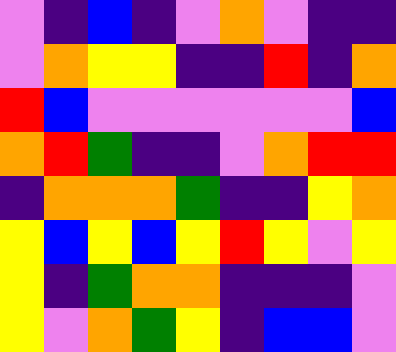[["violet", "indigo", "blue", "indigo", "violet", "orange", "violet", "indigo", "indigo"], ["violet", "orange", "yellow", "yellow", "indigo", "indigo", "red", "indigo", "orange"], ["red", "blue", "violet", "violet", "violet", "violet", "violet", "violet", "blue"], ["orange", "red", "green", "indigo", "indigo", "violet", "orange", "red", "red"], ["indigo", "orange", "orange", "orange", "green", "indigo", "indigo", "yellow", "orange"], ["yellow", "blue", "yellow", "blue", "yellow", "red", "yellow", "violet", "yellow"], ["yellow", "indigo", "green", "orange", "orange", "indigo", "indigo", "indigo", "violet"], ["yellow", "violet", "orange", "green", "yellow", "indigo", "blue", "blue", "violet"]]